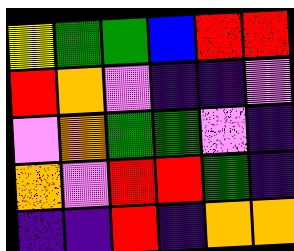[["yellow", "green", "green", "blue", "red", "red"], ["red", "orange", "violet", "indigo", "indigo", "violet"], ["violet", "orange", "green", "green", "violet", "indigo"], ["orange", "violet", "red", "red", "green", "indigo"], ["indigo", "indigo", "red", "indigo", "orange", "orange"]]